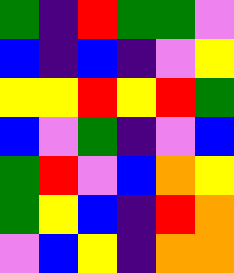[["green", "indigo", "red", "green", "green", "violet"], ["blue", "indigo", "blue", "indigo", "violet", "yellow"], ["yellow", "yellow", "red", "yellow", "red", "green"], ["blue", "violet", "green", "indigo", "violet", "blue"], ["green", "red", "violet", "blue", "orange", "yellow"], ["green", "yellow", "blue", "indigo", "red", "orange"], ["violet", "blue", "yellow", "indigo", "orange", "orange"]]